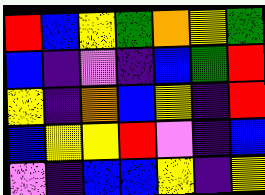[["red", "blue", "yellow", "green", "orange", "yellow", "green"], ["blue", "indigo", "violet", "indigo", "blue", "green", "red"], ["yellow", "indigo", "orange", "blue", "yellow", "indigo", "red"], ["blue", "yellow", "yellow", "red", "violet", "indigo", "blue"], ["violet", "indigo", "blue", "blue", "yellow", "indigo", "yellow"]]